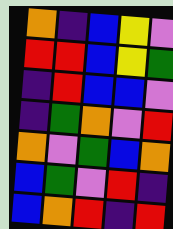[["orange", "indigo", "blue", "yellow", "violet"], ["red", "red", "blue", "yellow", "green"], ["indigo", "red", "blue", "blue", "violet"], ["indigo", "green", "orange", "violet", "red"], ["orange", "violet", "green", "blue", "orange"], ["blue", "green", "violet", "red", "indigo"], ["blue", "orange", "red", "indigo", "red"]]